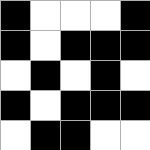[["black", "white", "white", "white", "black"], ["black", "white", "black", "black", "black"], ["white", "black", "white", "black", "white"], ["black", "white", "black", "black", "black"], ["white", "black", "black", "white", "white"]]